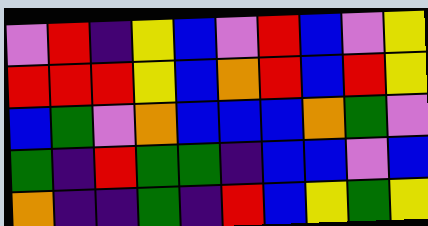[["violet", "red", "indigo", "yellow", "blue", "violet", "red", "blue", "violet", "yellow"], ["red", "red", "red", "yellow", "blue", "orange", "red", "blue", "red", "yellow"], ["blue", "green", "violet", "orange", "blue", "blue", "blue", "orange", "green", "violet"], ["green", "indigo", "red", "green", "green", "indigo", "blue", "blue", "violet", "blue"], ["orange", "indigo", "indigo", "green", "indigo", "red", "blue", "yellow", "green", "yellow"]]